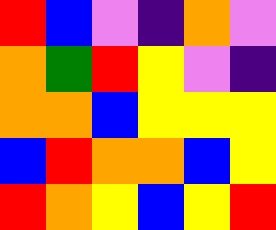[["red", "blue", "violet", "indigo", "orange", "violet"], ["orange", "green", "red", "yellow", "violet", "indigo"], ["orange", "orange", "blue", "yellow", "yellow", "yellow"], ["blue", "red", "orange", "orange", "blue", "yellow"], ["red", "orange", "yellow", "blue", "yellow", "red"]]